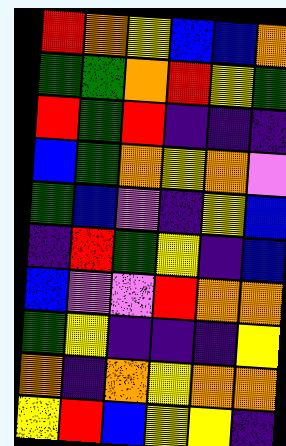[["red", "orange", "yellow", "blue", "blue", "orange"], ["green", "green", "orange", "red", "yellow", "green"], ["red", "green", "red", "indigo", "indigo", "indigo"], ["blue", "green", "orange", "yellow", "orange", "violet"], ["green", "blue", "violet", "indigo", "yellow", "blue"], ["indigo", "red", "green", "yellow", "indigo", "blue"], ["blue", "violet", "violet", "red", "orange", "orange"], ["green", "yellow", "indigo", "indigo", "indigo", "yellow"], ["orange", "indigo", "orange", "yellow", "orange", "orange"], ["yellow", "red", "blue", "yellow", "yellow", "indigo"]]